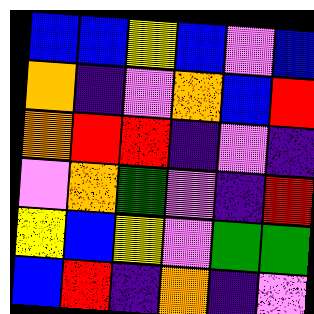[["blue", "blue", "yellow", "blue", "violet", "blue"], ["orange", "indigo", "violet", "orange", "blue", "red"], ["orange", "red", "red", "indigo", "violet", "indigo"], ["violet", "orange", "green", "violet", "indigo", "red"], ["yellow", "blue", "yellow", "violet", "green", "green"], ["blue", "red", "indigo", "orange", "indigo", "violet"]]